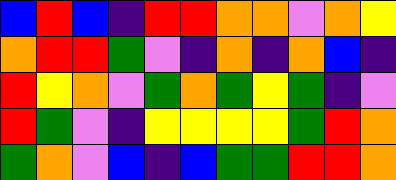[["blue", "red", "blue", "indigo", "red", "red", "orange", "orange", "violet", "orange", "yellow"], ["orange", "red", "red", "green", "violet", "indigo", "orange", "indigo", "orange", "blue", "indigo"], ["red", "yellow", "orange", "violet", "green", "orange", "green", "yellow", "green", "indigo", "violet"], ["red", "green", "violet", "indigo", "yellow", "yellow", "yellow", "yellow", "green", "red", "orange"], ["green", "orange", "violet", "blue", "indigo", "blue", "green", "green", "red", "red", "orange"]]